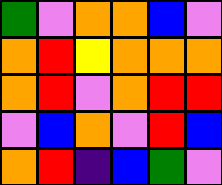[["green", "violet", "orange", "orange", "blue", "violet"], ["orange", "red", "yellow", "orange", "orange", "orange"], ["orange", "red", "violet", "orange", "red", "red"], ["violet", "blue", "orange", "violet", "red", "blue"], ["orange", "red", "indigo", "blue", "green", "violet"]]